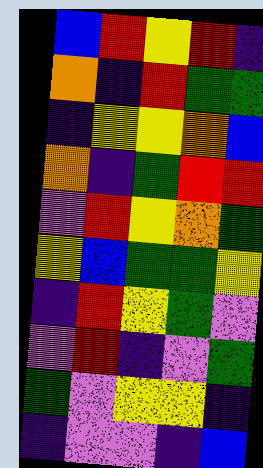[["blue", "red", "yellow", "red", "indigo"], ["orange", "indigo", "red", "green", "green"], ["indigo", "yellow", "yellow", "orange", "blue"], ["orange", "indigo", "green", "red", "red"], ["violet", "red", "yellow", "orange", "green"], ["yellow", "blue", "green", "green", "yellow"], ["indigo", "red", "yellow", "green", "violet"], ["violet", "red", "indigo", "violet", "green"], ["green", "violet", "yellow", "yellow", "indigo"], ["indigo", "violet", "violet", "indigo", "blue"]]